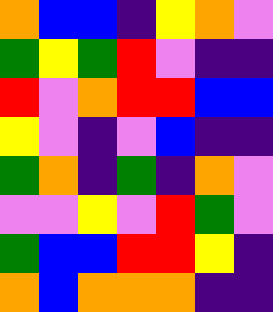[["orange", "blue", "blue", "indigo", "yellow", "orange", "violet"], ["green", "yellow", "green", "red", "violet", "indigo", "indigo"], ["red", "violet", "orange", "red", "red", "blue", "blue"], ["yellow", "violet", "indigo", "violet", "blue", "indigo", "indigo"], ["green", "orange", "indigo", "green", "indigo", "orange", "violet"], ["violet", "violet", "yellow", "violet", "red", "green", "violet"], ["green", "blue", "blue", "red", "red", "yellow", "indigo"], ["orange", "blue", "orange", "orange", "orange", "indigo", "indigo"]]